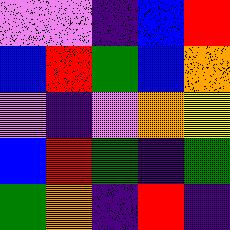[["violet", "violet", "indigo", "blue", "red"], ["blue", "red", "green", "blue", "orange"], ["violet", "indigo", "violet", "orange", "yellow"], ["blue", "red", "green", "indigo", "green"], ["green", "orange", "indigo", "red", "indigo"]]